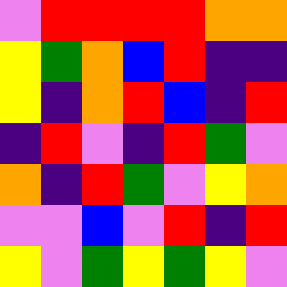[["violet", "red", "red", "red", "red", "orange", "orange"], ["yellow", "green", "orange", "blue", "red", "indigo", "indigo"], ["yellow", "indigo", "orange", "red", "blue", "indigo", "red"], ["indigo", "red", "violet", "indigo", "red", "green", "violet"], ["orange", "indigo", "red", "green", "violet", "yellow", "orange"], ["violet", "violet", "blue", "violet", "red", "indigo", "red"], ["yellow", "violet", "green", "yellow", "green", "yellow", "violet"]]